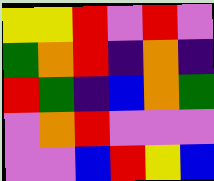[["yellow", "yellow", "red", "violet", "red", "violet"], ["green", "orange", "red", "indigo", "orange", "indigo"], ["red", "green", "indigo", "blue", "orange", "green"], ["violet", "orange", "red", "violet", "violet", "violet"], ["violet", "violet", "blue", "red", "yellow", "blue"]]